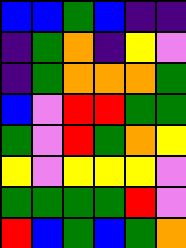[["blue", "blue", "green", "blue", "indigo", "indigo"], ["indigo", "green", "orange", "indigo", "yellow", "violet"], ["indigo", "green", "orange", "orange", "orange", "green"], ["blue", "violet", "red", "red", "green", "green"], ["green", "violet", "red", "green", "orange", "yellow"], ["yellow", "violet", "yellow", "yellow", "yellow", "violet"], ["green", "green", "green", "green", "red", "violet"], ["red", "blue", "green", "blue", "green", "orange"]]